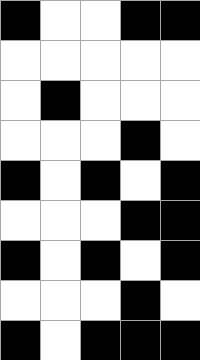[["black", "white", "white", "black", "black"], ["white", "white", "white", "white", "white"], ["white", "black", "white", "white", "white"], ["white", "white", "white", "black", "white"], ["black", "white", "black", "white", "black"], ["white", "white", "white", "black", "black"], ["black", "white", "black", "white", "black"], ["white", "white", "white", "black", "white"], ["black", "white", "black", "black", "black"]]